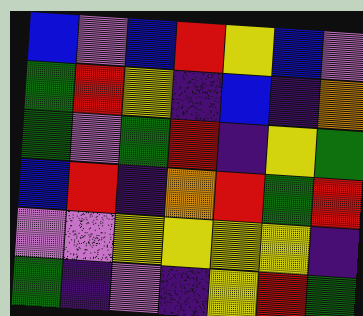[["blue", "violet", "blue", "red", "yellow", "blue", "violet"], ["green", "red", "yellow", "indigo", "blue", "indigo", "orange"], ["green", "violet", "green", "red", "indigo", "yellow", "green"], ["blue", "red", "indigo", "orange", "red", "green", "red"], ["violet", "violet", "yellow", "yellow", "yellow", "yellow", "indigo"], ["green", "indigo", "violet", "indigo", "yellow", "red", "green"]]